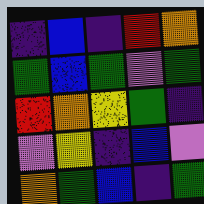[["indigo", "blue", "indigo", "red", "orange"], ["green", "blue", "green", "violet", "green"], ["red", "orange", "yellow", "green", "indigo"], ["violet", "yellow", "indigo", "blue", "violet"], ["orange", "green", "blue", "indigo", "green"]]